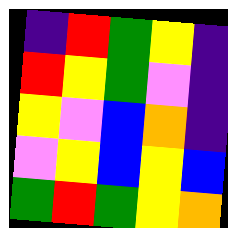[["indigo", "red", "green", "yellow", "indigo"], ["red", "yellow", "green", "violet", "indigo"], ["yellow", "violet", "blue", "orange", "indigo"], ["violet", "yellow", "blue", "yellow", "blue"], ["green", "red", "green", "yellow", "orange"]]